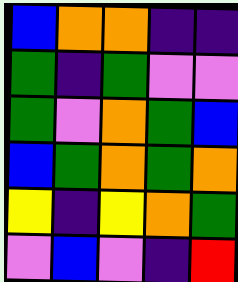[["blue", "orange", "orange", "indigo", "indigo"], ["green", "indigo", "green", "violet", "violet"], ["green", "violet", "orange", "green", "blue"], ["blue", "green", "orange", "green", "orange"], ["yellow", "indigo", "yellow", "orange", "green"], ["violet", "blue", "violet", "indigo", "red"]]